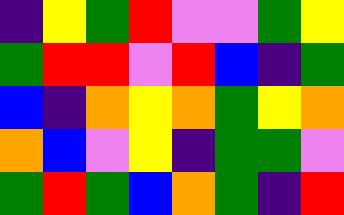[["indigo", "yellow", "green", "red", "violet", "violet", "green", "yellow"], ["green", "red", "red", "violet", "red", "blue", "indigo", "green"], ["blue", "indigo", "orange", "yellow", "orange", "green", "yellow", "orange"], ["orange", "blue", "violet", "yellow", "indigo", "green", "green", "violet"], ["green", "red", "green", "blue", "orange", "green", "indigo", "red"]]